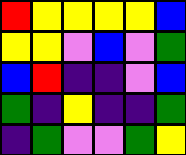[["red", "yellow", "yellow", "yellow", "yellow", "blue"], ["yellow", "yellow", "violet", "blue", "violet", "green"], ["blue", "red", "indigo", "indigo", "violet", "blue"], ["green", "indigo", "yellow", "indigo", "indigo", "green"], ["indigo", "green", "violet", "violet", "green", "yellow"]]